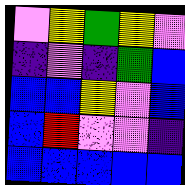[["violet", "yellow", "green", "yellow", "violet"], ["indigo", "violet", "indigo", "green", "blue"], ["blue", "blue", "yellow", "violet", "blue"], ["blue", "red", "violet", "violet", "indigo"], ["blue", "blue", "blue", "blue", "blue"]]